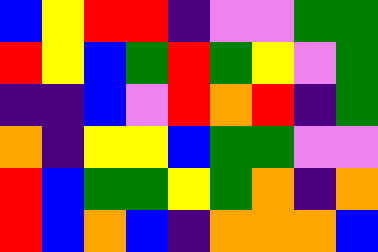[["blue", "yellow", "red", "red", "indigo", "violet", "violet", "green", "green"], ["red", "yellow", "blue", "green", "red", "green", "yellow", "violet", "green"], ["indigo", "indigo", "blue", "violet", "red", "orange", "red", "indigo", "green"], ["orange", "indigo", "yellow", "yellow", "blue", "green", "green", "violet", "violet"], ["red", "blue", "green", "green", "yellow", "green", "orange", "indigo", "orange"], ["red", "blue", "orange", "blue", "indigo", "orange", "orange", "orange", "blue"]]